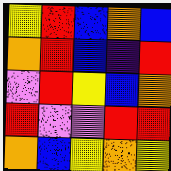[["yellow", "red", "blue", "orange", "blue"], ["orange", "red", "blue", "indigo", "red"], ["violet", "red", "yellow", "blue", "orange"], ["red", "violet", "violet", "red", "red"], ["orange", "blue", "yellow", "orange", "yellow"]]